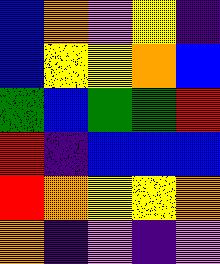[["blue", "orange", "violet", "yellow", "indigo"], ["blue", "yellow", "yellow", "orange", "blue"], ["green", "blue", "green", "green", "red"], ["red", "indigo", "blue", "blue", "blue"], ["red", "orange", "yellow", "yellow", "orange"], ["orange", "indigo", "violet", "indigo", "violet"]]